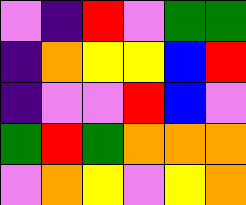[["violet", "indigo", "red", "violet", "green", "green"], ["indigo", "orange", "yellow", "yellow", "blue", "red"], ["indigo", "violet", "violet", "red", "blue", "violet"], ["green", "red", "green", "orange", "orange", "orange"], ["violet", "orange", "yellow", "violet", "yellow", "orange"]]